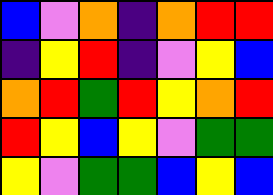[["blue", "violet", "orange", "indigo", "orange", "red", "red"], ["indigo", "yellow", "red", "indigo", "violet", "yellow", "blue"], ["orange", "red", "green", "red", "yellow", "orange", "red"], ["red", "yellow", "blue", "yellow", "violet", "green", "green"], ["yellow", "violet", "green", "green", "blue", "yellow", "blue"]]